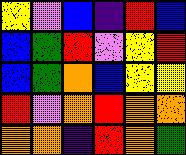[["yellow", "violet", "blue", "indigo", "red", "blue"], ["blue", "green", "red", "violet", "yellow", "red"], ["blue", "green", "orange", "blue", "yellow", "yellow"], ["red", "violet", "orange", "red", "orange", "orange"], ["orange", "orange", "indigo", "red", "orange", "green"]]